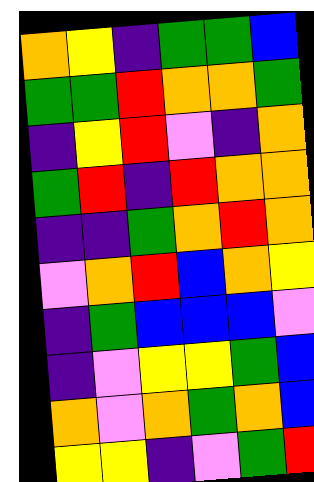[["orange", "yellow", "indigo", "green", "green", "blue"], ["green", "green", "red", "orange", "orange", "green"], ["indigo", "yellow", "red", "violet", "indigo", "orange"], ["green", "red", "indigo", "red", "orange", "orange"], ["indigo", "indigo", "green", "orange", "red", "orange"], ["violet", "orange", "red", "blue", "orange", "yellow"], ["indigo", "green", "blue", "blue", "blue", "violet"], ["indigo", "violet", "yellow", "yellow", "green", "blue"], ["orange", "violet", "orange", "green", "orange", "blue"], ["yellow", "yellow", "indigo", "violet", "green", "red"]]